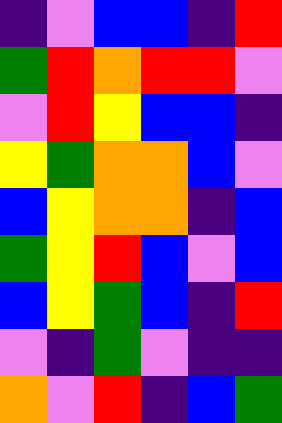[["indigo", "violet", "blue", "blue", "indigo", "red"], ["green", "red", "orange", "red", "red", "violet"], ["violet", "red", "yellow", "blue", "blue", "indigo"], ["yellow", "green", "orange", "orange", "blue", "violet"], ["blue", "yellow", "orange", "orange", "indigo", "blue"], ["green", "yellow", "red", "blue", "violet", "blue"], ["blue", "yellow", "green", "blue", "indigo", "red"], ["violet", "indigo", "green", "violet", "indigo", "indigo"], ["orange", "violet", "red", "indigo", "blue", "green"]]